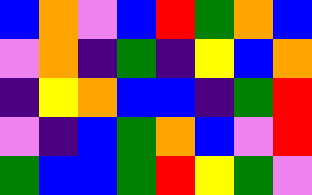[["blue", "orange", "violet", "blue", "red", "green", "orange", "blue"], ["violet", "orange", "indigo", "green", "indigo", "yellow", "blue", "orange"], ["indigo", "yellow", "orange", "blue", "blue", "indigo", "green", "red"], ["violet", "indigo", "blue", "green", "orange", "blue", "violet", "red"], ["green", "blue", "blue", "green", "red", "yellow", "green", "violet"]]